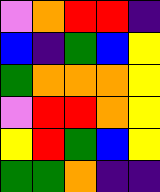[["violet", "orange", "red", "red", "indigo"], ["blue", "indigo", "green", "blue", "yellow"], ["green", "orange", "orange", "orange", "yellow"], ["violet", "red", "red", "orange", "yellow"], ["yellow", "red", "green", "blue", "yellow"], ["green", "green", "orange", "indigo", "indigo"]]